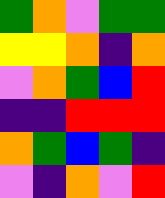[["green", "orange", "violet", "green", "green"], ["yellow", "yellow", "orange", "indigo", "orange"], ["violet", "orange", "green", "blue", "red"], ["indigo", "indigo", "red", "red", "red"], ["orange", "green", "blue", "green", "indigo"], ["violet", "indigo", "orange", "violet", "red"]]